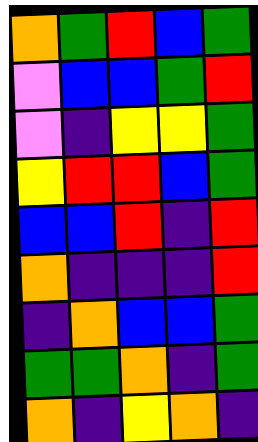[["orange", "green", "red", "blue", "green"], ["violet", "blue", "blue", "green", "red"], ["violet", "indigo", "yellow", "yellow", "green"], ["yellow", "red", "red", "blue", "green"], ["blue", "blue", "red", "indigo", "red"], ["orange", "indigo", "indigo", "indigo", "red"], ["indigo", "orange", "blue", "blue", "green"], ["green", "green", "orange", "indigo", "green"], ["orange", "indigo", "yellow", "orange", "indigo"]]